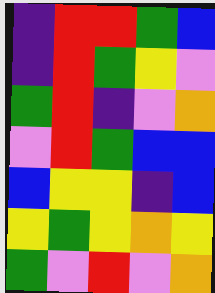[["indigo", "red", "red", "green", "blue"], ["indigo", "red", "green", "yellow", "violet"], ["green", "red", "indigo", "violet", "orange"], ["violet", "red", "green", "blue", "blue"], ["blue", "yellow", "yellow", "indigo", "blue"], ["yellow", "green", "yellow", "orange", "yellow"], ["green", "violet", "red", "violet", "orange"]]